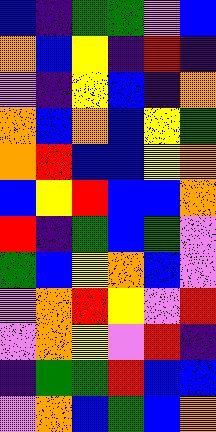[["blue", "indigo", "green", "green", "violet", "blue"], ["orange", "blue", "yellow", "indigo", "red", "indigo"], ["violet", "indigo", "yellow", "blue", "indigo", "orange"], ["orange", "blue", "orange", "blue", "yellow", "green"], ["orange", "red", "blue", "blue", "yellow", "orange"], ["blue", "yellow", "red", "blue", "blue", "orange"], ["red", "indigo", "green", "blue", "green", "violet"], ["green", "blue", "yellow", "orange", "blue", "violet"], ["violet", "orange", "red", "yellow", "violet", "red"], ["violet", "orange", "yellow", "violet", "red", "indigo"], ["indigo", "green", "green", "red", "blue", "blue"], ["violet", "orange", "blue", "green", "blue", "orange"]]